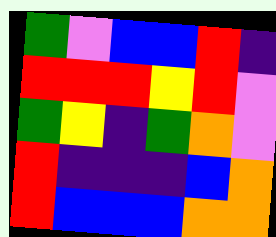[["green", "violet", "blue", "blue", "red", "indigo"], ["red", "red", "red", "yellow", "red", "violet"], ["green", "yellow", "indigo", "green", "orange", "violet"], ["red", "indigo", "indigo", "indigo", "blue", "orange"], ["red", "blue", "blue", "blue", "orange", "orange"]]